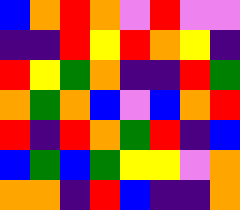[["blue", "orange", "red", "orange", "violet", "red", "violet", "violet"], ["indigo", "indigo", "red", "yellow", "red", "orange", "yellow", "indigo"], ["red", "yellow", "green", "orange", "indigo", "indigo", "red", "green"], ["orange", "green", "orange", "blue", "violet", "blue", "orange", "red"], ["red", "indigo", "red", "orange", "green", "red", "indigo", "blue"], ["blue", "green", "blue", "green", "yellow", "yellow", "violet", "orange"], ["orange", "orange", "indigo", "red", "blue", "indigo", "indigo", "orange"]]